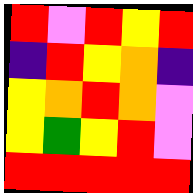[["red", "violet", "red", "yellow", "red"], ["indigo", "red", "yellow", "orange", "indigo"], ["yellow", "orange", "red", "orange", "violet"], ["yellow", "green", "yellow", "red", "violet"], ["red", "red", "red", "red", "red"]]